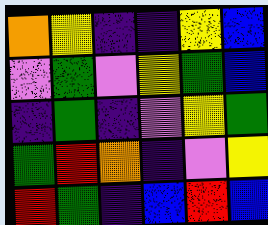[["orange", "yellow", "indigo", "indigo", "yellow", "blue"], ["violet", "green", "violet", "yellow", "green", "blue"], ["indigo", "green", "indigo", "violet", "yellow", "green"], ["green", "red", "orange", "indigo", "violet", "yellow"], ["red", "green", "indigo", "blue", "red", "blue"]]